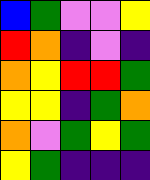[["blue", "green", "violet", "violet", "yellow"], ["red", "orange", "indigo", "violet", "indigo"], ["orange", "yellow", "red", "red", "green"], ["yellow", "yellow", "indigo", "green", "orange"], ["orange", "violet", "green", "yellow", "green"], ["yellow", "green", "indigo", "indigo", "indigo"]]